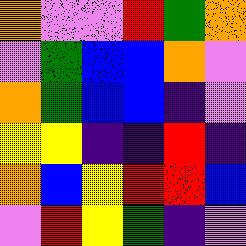[["orange", "violet", "violet", "red", "green", "orange"], ["violet", "green", "blue", "blue", "orange", "violet"], ["orange", "green", "blue", "blue", "indigo", "violet"], ["yellow", "yellow", "indigo", "indigo", "red", "indigo"], ["orange", "blue", "yellow", "red", "red", "blue"], ["violet", "red", "yellow", "green", "indigo", "violet"]]